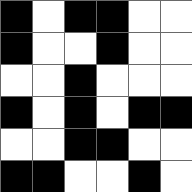[["black", "white", "black", "black", "white", "white"], ["black", "white", "white", "black", "white", "white"], ["white", "white", "black", "white", "white", "white"], ["black", "white", "black", "white", "black", "black"], ["white", "white", "black", "black", "white", "white"], ["black", "black", "white", "white", "black", "white"]]